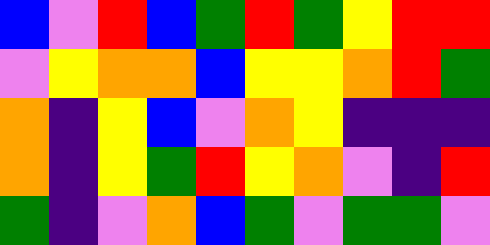[["blue", "violet", "red", "blue", "green", "red", "green", "yellow", "red", "red"], ["violet", "yellow", "orange", "orange", "blue", "yellow", "yellow", "orange", "red", "green"], ["orange", "indigo", "yellow", "blue", "violet", "orange", "yellow", "indigo", "indigo", "indigo"], ["orange", "indigo", "yellow", "green", "red", "yellow", "orange", "violet", "indigo", "red"], ["green", "indigo", "violet", "orange", "blue", "green", "violet", "green", "green", "violet"]]